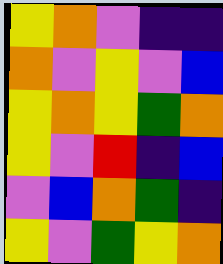[["yellow", "orange", "violet", "indigo", "indigo"], ["orange", "violet", "yellow", "violet", "blue"], ["yellow", "orange", "yellow", "green", "orange"], ["yellow", "violet", "red", "indigo", "blue"], ["violet", "blue", "orange", "green", "indigo"], ["yellow", "violet", "green", "yellow", "orange"]]